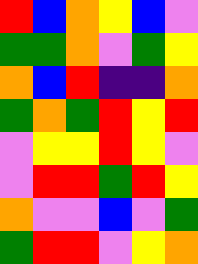[["red", "blue", "orange", "yellow", "blue", "violet"], ["green", "green", "orange", "violet", "green", "yellow"], ["orange", "blue", "red", "indigo", "indigo", "orange"], ["green", "orange", "green", "red", "yellow", "red"], ["violet", "yellow", "yellow", "red", "yellow", "violet"], ["violet", "red", "red", "green", "red", "yellow"], ["orange", "violet", "violet", "blue", "violet", "green"], ["green", "red", "red", "violet", "yellow", "orange"]]